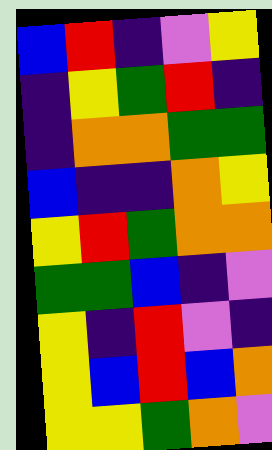[["blue", "red", "indigo", "violet", "yellow"], ["indigo", "yellow", "green", "red", "indigo"], ["indigo", "orange", "orange", "green", "green"], ["blue", "indigo", "indigo", "orange", "yellow"], ["yellow", "red", "green", "orange", "orange"], ["green", "green", "blue", "indigo", "violet"], ["yellow", "indigo", "red", "violet", "indigo"], ["yellow", "blue", "red", "blue", "orange"], ["yellow", "yellow", "green", "orange", "violet"]]